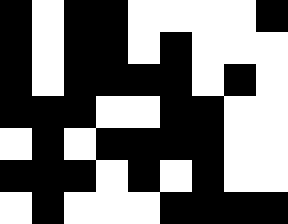[["black", "white", "black", "black", "white", "white", "white", "white", "black"], ["black", "white", "black", "black", "white", "black", "white", "white", "white"], ["black", "white", "black", "black", "black", "black", "white", "black", "white"], ["black", "black", "black", "white", "white", "black", "black", "white", "white"], ["white", "black", "white", "black", "black", "black", "black", "white", "white"], ["black", "black", "black", "white", "black", "white", "black", "white", "white"], ["white", "black", "white", "white", "white", "black", "black", "black", "black"]]